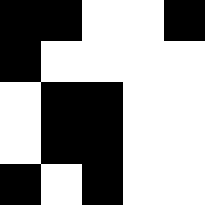[["black", "black", "white", "white", "black"], ["black", "white", "white", "white", "white"], ["white", "black", "black", "white", "white"], ["white", "black", "black", "white", "white"], ["black", "white", "black", "white", "white"]]